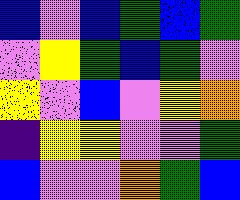[["blue", "violet", "blue", "green", "blue", "green"], ["violet", "yellow", "green", "blue", "green", "violet"], ["yellow", "violet", "blue", "violet", "yellow", "orange"], ["indigo", "yellow", "yellow", "violet", "violet", "green"], ["blue", "violet", "violet", "orange", "green", "blue"]]